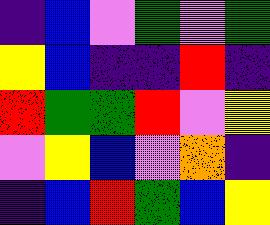[["indigo", "blue", "violet", "green", "violet", "green"], ["yellow", "blue", "indigo", "indigo", "red", "indigo"], ["red", "green", "green", "red", "violet", "yellow"], ["violet", "yellow", "blue", "violet", "orange", "indigo"], ["indigo", "blue", "red", "green", "blue", "yellow"]]